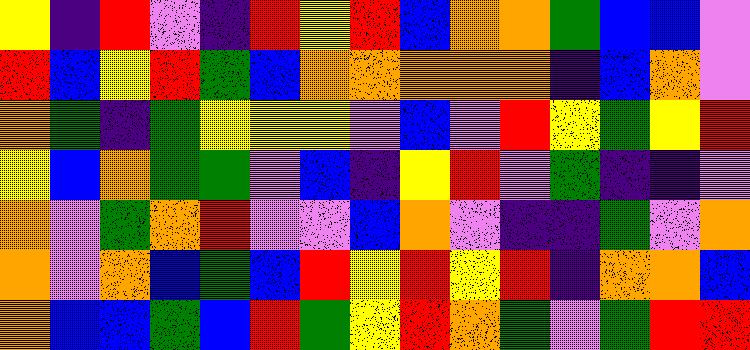[["yellow", "indigo", "red", "violet", "indigo", "red", "yellow", "red", "blue", "orange", "orange", "green", "blue", "blue", "violet"], ["red", "blue", "yellow", "red", "green", "blue", "orange", "orange", "orange", "orange", "orange", "indigo", "blue", "orange", "violet"], ["orange", "green", "indigo", "green", "yellow", "yellow", "yellow", "violet", "blue", "violet", "red", "yellow", "green", "yellow", "red"], ["yellow", "blue", "orange", "green", "green", "violet", "blue", "indigo", "yellow", "red", "violet", "green", "indigo", "indigo", "violet"], ["orange", "violet", "green", "orange", "red", "violet", "violet", "blue", "orange", "violet", "indigo", "indigo", "green", "violet", "orange"], ["orange", "violet", "orange", "blue", "green", "blue", "red", "yellow", "red", "yellow", "red", "indigo", "orange", "orange", "blue"], ["orange", "blue", "blue", "green", "blue", "red", "green", "yellow", "red", "orange", "green", "violet", "green", "red", "red"]]